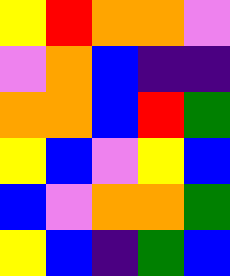[["yellow", "red", "orange", "orange", "violet"], ["violet", "orange", "blue", "indigo", "indigo"], ["orange", "orange", "blue", "red", "green"], ["yellow", "blue", "violet", "yellow", "blue"], ["blue", "violet", "orange", "orange", "green"], ["yellow", "blue", "indigo", "green", "blue"]]